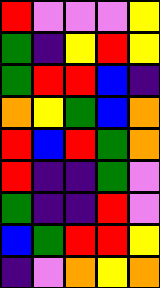[["red", "violet", "violet", "violet", "yellow"], ["green", "indigo", "yellow", "red", "yellow"], ["green", "red", "red", "blue", "indigo"], ["orange", "yellow", "green", "blue", "orange"], ["red", "blue", "red", "green", "orange"], ["red", "indigo", "indigo", "green", "violet"], ["green", "indigo", "indigo", "red", "violet"], ["blue", "green", "red", "red", "yellow"], ["indigo", "violet", "orange", "yellow", "orange"]]